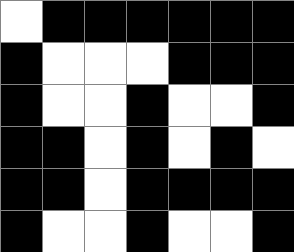[["white", "black", "black", "black", "black", "black", "black"], ["black", "white", "white", "white", "black", "black", "black"], ["black", "white", "white", "black", "white", "white", "black"], ["black", "black", "white", "black", "white", "black", "white"], ["black", "black", "white", "black", "black", "black", "black"], ["black", "white", "white", "black", "white", "white", "black"]]